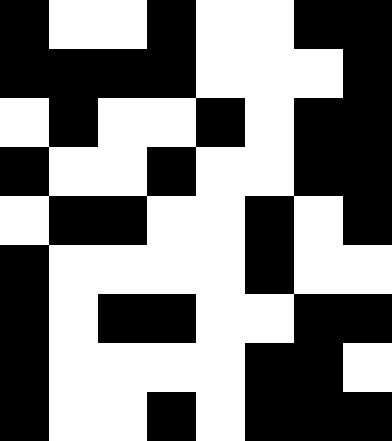[["black", "white", "white", "black", "white", "white", "black", "black"], ["black", "black", "black", "black", "white", "white", "white", "black"], ["white", "black", "white", "white", "black", "white", "black", "black"], ["black", "white", "white", "black", "white", "white", "black", "black"], ["white", "black", "black", "white", "white", "black", "white", "black"], ["black", "white", "white", "white", "white", "black", "white", "white"], ["black", "white", "black", "black", "white", "white", "black", "black"], ["black", "white", "white", "white", "white", "black", "black", "white"], ["black", "white", "white", "black", "white", "black", "black", "black"]]